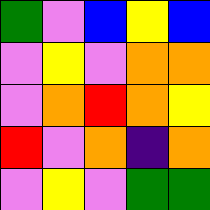[["green", "violet", "blue", "yellow", "blue"], ["violet", "yellow", "violet", "orange", "orange"], ["violet", "orange", "red", "orange", "yellow"], ["red", "violet", "orange", "indigo", "orange"], ["violet", "yellow", "violet", "green", "green"]]